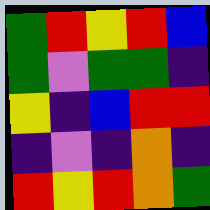[["green", "red", "yellow", "red", "blue"], ["green", "violet", "green", "green", "indigo"], ["yellow", "indigo", "blue", "red", "red"], ["indigo", "violet", "indigo", "orange", "indigo"], ["red", "yellow", "red", "orange", "green"]]